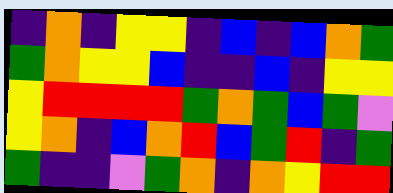[["indigo", "orange", "indigo", "yellow", "yellow", "indigo", "blue", "indigo", "blue", "orange", "green"], ["green", "orange", "yellow", "yellow", "blue", "indigo", "indigo", "blue", "indigo", "yellow", "yellow"], ["yellow", "red", "red", "red", "red", "green", "orange", "green", "blue", "green", "violet"], ["yellow", "orange", "indigo", "blue", "orange", "red", "blue", "green", "red", "indigo", "green"], ["green", "indigo", "indigo", "violet", "green", "orange", "indigo", "orange", "yellow", "red", "red"]]